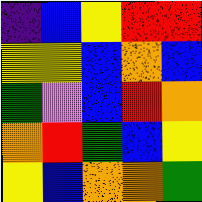[["indigo", "blue", "yellow", "red", "red"], ["yellow", "yellow", "blue", "orange", "blue"], ["green", "violet", "blue", "red", "orange"], ["orange", "red", "green", "blue", "yellow"], ["yellow", "blue", "orange", "orange", "green"]]